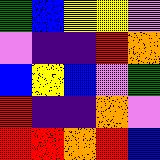[["green", "blue", "yellow", "yellow", "violet"], ["violet", "indigo", "indigo", "red", "orange"], ["blue", "yellow", "blue", "violet", "green"], ["red", "indigo", "indigo", "orange", "violet"], ["red", "red", "orange", "red", "blue"]]